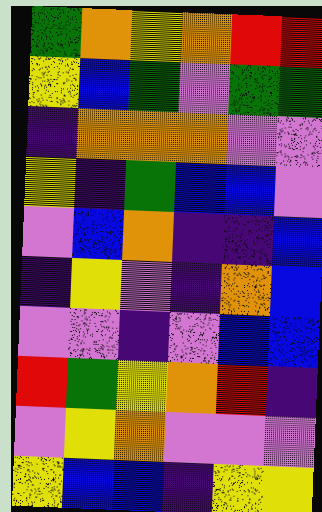[["green", "orange", "yellow", "orange", "red", "red"], ["yellow", "blue", "green", "violet", "green", "green"], ["indigo", "orange", "orange", "orange", "violet", "violet"], ["yellow", "indigo", "green", "blue", "blue", "violet"], ["violet", "blue", "orange", "indigo", "indigo", "blue"], ["indigo", "yellow", "violet", "indigo", "orange", "blue"], ["violet", "violet", "indigo", "violet", "blue", "blue"], ["red", "green", "yellow", "orange", "red", "indigo"], ["violet", "yellow", "orange", "violet", "violet", "violet"], ["yellow", "blue", "blue", "indigo", "yellow", "yellow"]]